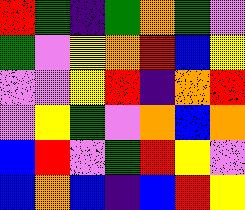[["red", "green", "indigo", "green", "orange", "green", "violet"], ["green", "violet", "yellow", "orange", "red", "blue", "yellow"], ["violet", "violet", "yellow", "red", "indigo", "orange", "red"], ["violet", "yellow", "green", "violet", "orange", "blue", "orange"], ["blue", "red", "violet", "green", "red", "yellow", "violet"], ["blue", "orange", "blue", "indigo", "blue", "red", "yellow"]]